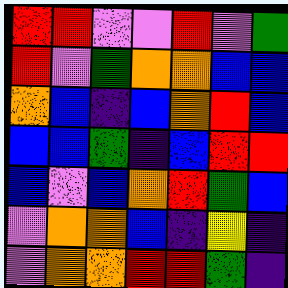[["red", "red", "violet", "violet", "red", "violet", "green"], ["red", "violet", "green", "orange", "orange", "blue", "blue"], ["orange", "blue", "indigo", "blue", "orange", "red", "blue"], ["blue", "blue", "green", "indigo", "blue", "red", "red"], ["blue", "violet", "blue", "orange", "red", "green", "blue"], ["violet", "orange", "orange", "blue", "indigo", "yellow", "indigo"], ["violet", "orange", "orange", "red", "red", "green", "indigo"]]